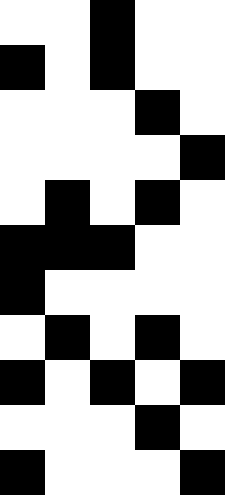[["white", "white", "black", "white", "white"], ["black", "white", "black", "white", "white"], ["white", "white", "white", "black", "white"], ["white", "white", "white", "white", "black"], ["white", "black", "white", "black", "white"], ["black", "black", "black", "white", "white"], ["black", "white", "white", "white", "white"], ["white", "black", "white", "black", "white"], ["black", "white", "black", "white", "black"], ["white", "white", "white", "black", "white"], ["black", "white", "white", "white", "black"]]